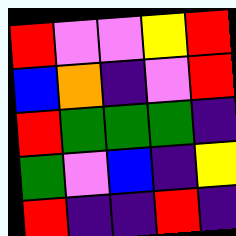[["red", "violet", "violet", "yellow", "red"], ["blue", "orange", "indigo", "violet", "red"], ["red", "green", "green", "green", "indigo"], ["green", "violet", "blue", "indigo", "yellow"], ["red", "indigo", "indigo", "red", "indigo"]]